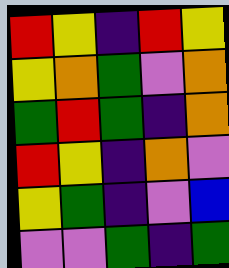[["red", "yellow", "indigo", "red", "yellow"], ["yellow", "orange", "green", "violet", "orange"], ["green", "red", "green", "indigo", "orange"], ["red", "yellow", "indigo", "orange", "violet"], ["yellow", "green", "indigo", "violet", "blue"], ["violet", "violet", "green", "indigo", "green"]]